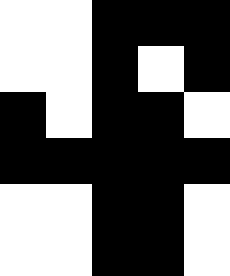[["white", "white", "black", "black", "black"], ["white", "white", "black", "white", "black"], ["black", "white", "black", "black", "white"], ["black", "black", "black", "black", "black"], ["white", "white", "black", "black", "white"], ["white", "white", "black", "black", "white"]]